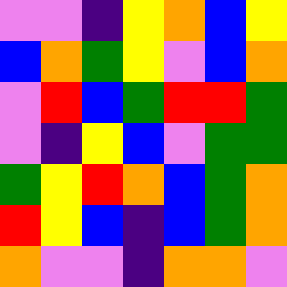[["violet", "violet", "indigo", "yellow", "orange", "blue", "yellow"], ["blue", "orange", "green", "yellow", "violet", "blue", "orange"], ["violet", "red", "blue", "green", "red", "red", "green"], ["violet", "indigo", "yellow", "blue", "violet", "green", "green"], ["green", "yellow", "red", "orange", "blue", "green", "orange"], ["red", "yellow", "blue", "indigo", "blue", "green", "orange"], ["orange", "violet", "violet", "indigo", "orange", "orange", "violet"]]